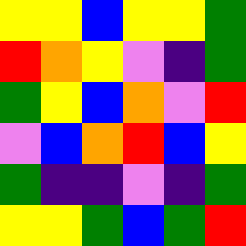[["yellow", "yellow", "blue", "yellow", "yellow", "green"], ["red", "orange", "yellow", "violet", "indigo", "green"], ["green", "yellow", "blue", "orange", "violet", "red"], ["violet", "blue", "orange", "red", "blue", "yellow"], ["green", "indigo", "indigo", "violet", "indigo", "green"], ["yellow", "yellow", "green", "blue", "green", "red"]]